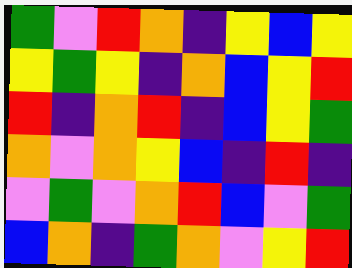[["green", "violet", "red", "orange", "indigo", "yellow", "blue", "yellow"], ["yellow", "green", "yellow", "indigo", "orange", "blue", "yellow", "red"], ["red", "indigo", "orange", "red", "indigo", "blue", "yellow", "green"], ["orange", "violet", "orange", "yellow", "blue", "indigo", "red", "indigo"], ["violet", "green", "violet", "orange", "red", "blue", "violet", "green"], ["blue", "orange", "indigo", "green", "orange", "violet", "yellow", "red"]]